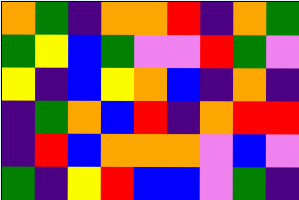[["orange", "green", "indigo", "orange", "orange", "red", "indigo", "orange", "green"], ["green", "yellow", "blue", "green", "violet", "violet", "red", "green", "violet"], ["yellow", "indigo", "blue", "yellow", "orange", "blue", "indigo", "orange", "indigo"], ["indigo", "green", "orange", "blue", "red", "indigo", "orange", "red", "red"], ["indigo", "red", "blue", "orange", "orange", "orange", "violet", "blue", "violet"], ["green", "indigo", "yellow", "red", "blue", "blue", "violet", "green", "indigo"]]